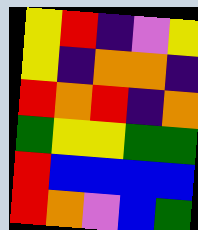[["yellow", "red", "indigo", "violet", "yellow"], ["yellow", "indigo", "orange", "orange", "indigo"], ["red", "orange", "red", "indigo", "orange"], ["green", "yellow", "yellow", "green", "green"], ["red", "blue", "blue", "blue", "blue"], ["red", "orange", "violet", "blue", "green"]]